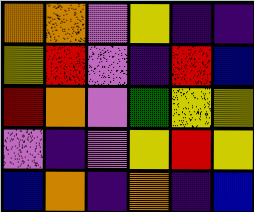[["orange", "orange", "violet", "yellow", "indigo", "indigo"], ["yellow", "red", "violet", "indigo", "red", "blue"], ["red", "orange", "violet", "green", "yellow", "yellow"], ["violet", "indigo", "violet", "yellow", "red", "yellow"], ["blue", "orange", "indigo", "orange", "indigo", "blue"]]